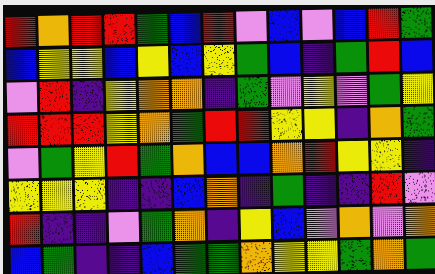[["red", "orange", "red", "red", "green", "blue", "red", "violet", "blue", "violet", "blue", "red", "green"], ["blue", "yellow", "yellow", "blue", "yellow", "blue", "yellow", "green", "blue", "indigo", "green", "red", "blue"], ["violet", "red", "indigo", "yellow", "orange", "orange", "indigo", "green", "violet", "yellow", "violet", "green", "yellow"], ["red", "red", "red", "yellow", "orange", "green", "red", "red", "yellow", "yellow", "indigo", "orange", "green"], ["violet", "green", "yellow", "red", "green", "orange", "blue", "blue", "orange", "red", "yellow", "yellow", "indigo"], ["yellow", "yellow", "yellow", "indigo", "indigo", "blue", "orange", "indigo", "green", "indigo", "indigo", "red", "violet"], ["red", "indigo", "indigo", "violet", "green", "orange", "indigo", "yellow", "blue", "violet", "orange", "violet", "orange"], ["blue", "green", "indigo", "indigo", "blue", "green", "green", "orange", "yellow", "yellow", "green", "orange", "green"]]